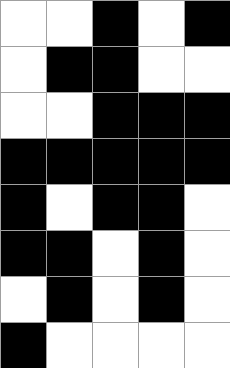[["white", "white", "black", "white", "black"], ["white", "black", "black", "white", "white"], ["white", "white", "black", "black", "black"], ["black", "black", "black", "black", "black"], ["black", "white", "black", "black", "white"], ["black", "black", "white", "black", "white"], ["white", "black", "white", "black", "white"], ["black", "white", "white", "white", "white"]]